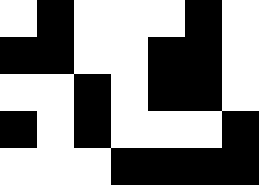[["white", "black", "white", "white", "white", "black", "white"], ["black", "black", "white", "white", "black", "black", "white"], ["white", "white", "black", "white", "black", "black", "white"], ["black", "white", "black", "white", "white", "white", "black"], ["white", "white", "white", "black", "black", "black", "black"]]